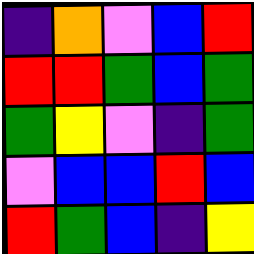[["indigo", "orange", "violet", "blue", "red"], ["red", "red", "green", "blue", "green"], ["green", "yellow", "violet", "indigo", "green"], ["violet", "blue", "blue", "red", "blue"], ["red", "green", "blue", "indigo", "yellow"]]